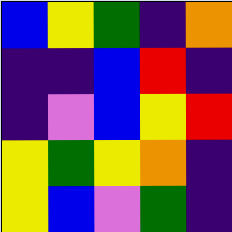[["blue", "yellow", "green", "indigo", "orange"], ["indigo", "indigo", "blue", "red", "indigo"], ["indigo", "violet", "blue", "yellow", "red"], ["yellow", "green", "yellow", "orange", "indigo"], ["yellow", "blue", "violet", "green", "indigo"]]